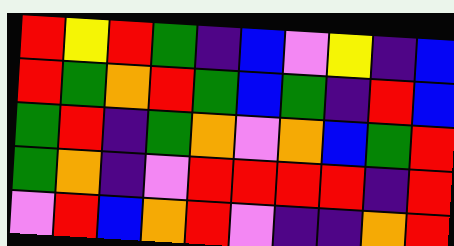[["red", "yellow", "red", "green", "indigo", "blue", "violet", "yellow", "indigo", "blue"], ["red", "green", "orange", "red", "green", "blue", "green", "indigo", "red", "blue"], ["green", "red", "indigo", "green", "orange", "violet", "orange", "blue", "green", "red"], ["green", "orange", "indigo", "violet", "red", "red", "red", "red", "indigo", "red"], ["violet", "red", "blue", "orange", "red", "violet", "indigo", "indigo", "orange", "red"]]